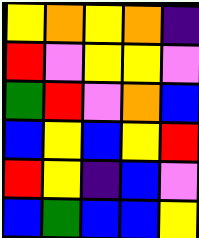[["yellow", "orange", "yellow", "orange", "indigo"], ["red", "violet", "yellow", "yellow", "violet"], ["green", "red", "violet", "orange", "blue"], ["blue", "yellow", "blue", "yellow", "red"], ["red", "yellow", "indigo", "blue", "violet"], ["blue", "green", "blue", "blue", "yellow"]]